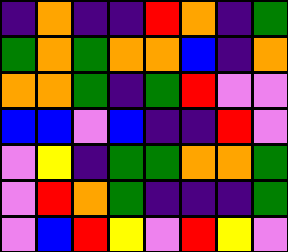[["indigo", "orange", "indigo", "indigo", "red", "orange", "indigo", "green"], ["green", "orange", "green", "orange", "orange", "blue", "indigo", "orange"], ["orange", "orange", "green", "indigo", "green", "red", "violet", "violet"], ["blue", "blue", "violet", "blue", "indigo", "indigo", "red", "violet"], ["violet", "yellow", "indigo", "green", "green", "orange", "orange", "green"], ["violet", "red", "orange", "green", "indigo", "indigo", "indigo", "green"], ["violet", "blue", "red", "yellow", "violet", "red", "yellow", "violet"]]